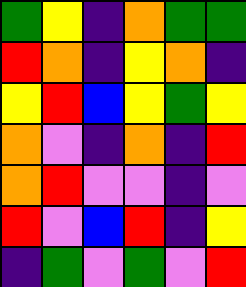[["green", "yellow", "indigo", "orange", "green", "green"], ["red", "orange", "indigo", "yellow", "orange", "indigo"], ["yellow", "red", "blue", "yellow", "green", "yellow"], ["orange", "violet", "indigo", "orange", "indigo", "red"], ["orange", "red", "violet", "violet", "indigo", "violet"], ["red", "violet", "blue", "red", "indigo", "yellow"], ["indigo", "green", "violet", "green", "violet", "red"]]